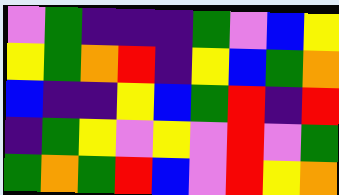[["violet", "green", "indigo", "indigo", "indigo", "green", "violet", "blue", "yellow"], ["yellow", "green", "orange", "red", "indigo", "yellow", "blue", "green", "orange"], ["blue", "indigo", "indigo", "yellow", "blue", "green", "red", "indigo", "red"], ["indigo", "green", "yellow", "violet", "yellow", "violet", "red", "violet", "green"], ["green", "orange", "green", "red", "blue", "violet", "red", "yellow", "orange"]]